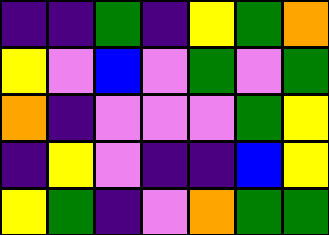[["indigo", "indigo", "green", "indigo", "yellow", "green", "orange"], ["yellow", "violet", "blue", "violet", "green", "violet", "green"], ["orange", "indigo", "violet", "violet", "violet", "green", "yellow"], ["indigo", "yellow", "violet", "indigo", "indigo", "blue", "yellow"], ["yellow", "green", "indigo", "violet", "orange", "green", "green"]]